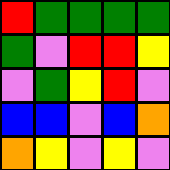[["red", "green", "green", "green", "green"], ["green", "violet", "red", "red", "yellow"], ["violet", "green", "yellow", "red", "violet"], ["blue", "blue", "violet", "blue", "orange"], ["orange", "yellow", "violet", "yellow", "violet"]]